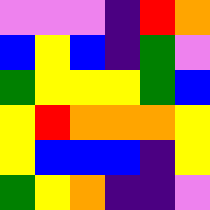[["violet", "violet", "violet", "indigo", "red", "orange"], ["blue", "yellow", "blue", "indigo", "green", "violet"], ["green", "yellow", "yellow", "yellow", "green", "blue"], ["yellow", "red", "orange", "orange", "orange", "yellow"], ["yellow", "blue", "blue", "blue", "indigo", "yellow"], ["green", "yellow", "orange", "indigo", "indigo", "violet"]]